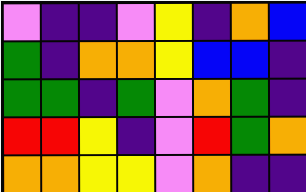[["violet", "indigo", "indigo", "violet", "yellow", "indigo", "orange", "blue"], ["green", "indigo", "orange", "orange", "yellow", "blue", "blue", "indigo"], ["green", "green", "indigo", "green", "violet", "orange", "green", "indigo"], ["red", "red", "yellow", "indigo", "violet", "red", "green", "orange"], ["orange", "orange", "yellow", "yellow", "violet", "orange", "indigo", "indigo"]]